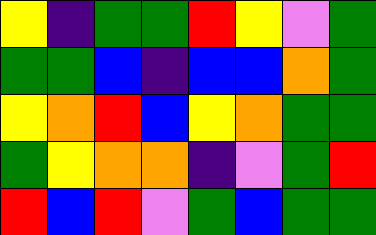[["yellow", "indigo", "green", "green", "red", "yellow", "violet", "green"], ["green", "green", "blue", "indigo", "blue", "blue", "orange", "green"], ["yellow", "orange", "red", "blue", "yellow", "orange", "green", "green"], ["green", "yellow", "orange", "orange", "indigo", "violet", "green", "red"], ["red", "blue", "red", "violet", "green", "blue", "green", "green"]]